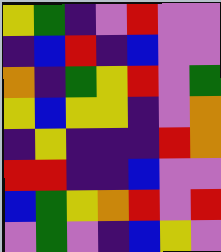[["yellow", "green", "indigo", "violet", "red", "violet", "violet"], ["indigo", "blue", "red", "indigo", "blue", "violet", "violet"], ["orange", "indigo", "green", "yellow", "red", "violet", "green"], ["yellow", "blue", "yellow", "yellow", "indigo", "violet", "orange"], ["indigo", "yellow", "indigo", "indigo", "indigo", "red", "orange"], ["red", "red", "indigo", "indigo", "blue", "violet", "violet"], ["blue", "green", "yellow", "orange", "red", "violet", "red"], ["violet", "green", "violet", "indigo", "blue", "yellow", "violet"]]